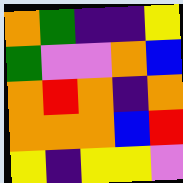[["orange", "green", "indigo", "indigo", "yellow"], ["green", "violet", "violet", "orange", "blue"], ["orange", "red", "orange", "indigo", "orange"], ["orange", "orange", "orange", "blue", "red"], ["yellow", "indigo", "yellow", "yellow", "violet"]]